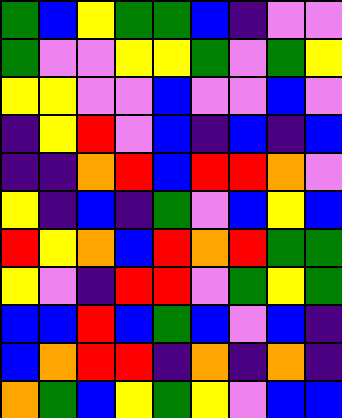[["green", "blue", "yellow", "green", "green", "blue", "indigo", "violet", "violet"], ["green", "violet", "violet", "yellow", "yellow", "green", "violet", "green", "yellow"], ["yellow", "yellow", "violet", "violet", "blue", "violet", "violet", "blue", "violet"], ["indigo", "yellow", "red", "violet", "blue", "indigo", "blue", "indigo", "blue"], ["indigo", "indigo", "orange", "red", "blue", "red", "red", "orange", "violet"], ["yellow", "indigo", "blue", "indigo", "green", "violet", "blue", "yellow", "blue"], ["red", "yellow", "orange", "blue", "red", "orange", "red", "green", "green"], ["yellow", "violet", "indigo", "red", "red", "violet", "green", "yellow", "green"], ["blue", "blue", "red", "blue", "green", "blue", "violet", "blue", "indigo"], ["blue", "orange", "red", "red", "indigo", "orange", "indigo", "orange", "indigo"], ["orange", "green", "blue", "yellow", "green", "yellow", "violet", "blue", "blue"]]